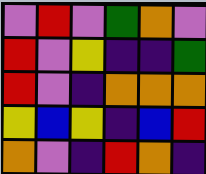[["violet", "red", "violet", "green", "orange", "violet"], ["red", "violet", "yellow", "indigo", "indigo", "green"], ["red", "violet", "indigo", "orange", "orange", "orange"], ["yellow", "blue", "yellow", "indigo", "blue", "red"], ["orange", "violet", "indigo", "red", "orange", "indigo"]]